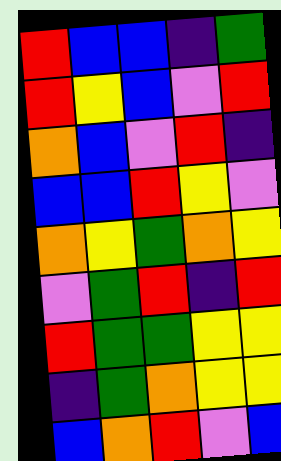[["red", "blue", "blue", "indigo", "green"], ["red", "yellow", "blue", "violet", "red"], ["orange", "blue", "violet", "red", "indigo"], ["blue", "blue", "red", "yellow", "violet"], ["orange", "yellow", "green", "orange", "yellow"], ["violet", "green", "red", "indigo", "red"], ["red", "green", "green", "yellow", "yellow"], ["indigo", "green", "orange", "yellow", "yellow"], ["blue", "orange", "red", "violet", "blue"]]